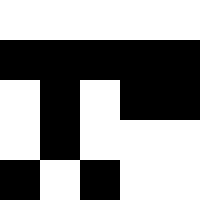[["white", "white", "white", "white", "white"], ["black", "black", "black", "black", "black"], ["white", "black", "white", "black", "black"], ["white", "black", "white", "white", "white"], ["black", "white", "black", "white", "white"]]